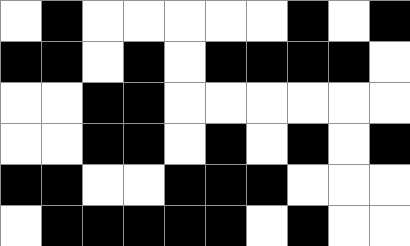[["white", "black", "white", "white", "white", "white", "white", "black", "white", "black"], ["black", "black", "white", "black", "white", "black", "black", "black", "black", "white"], ["white", "white", "black", "black", "white", "white", "white", "white", "white", "white"], ["white", "white", "black", "black", "white", "black", "white", "black", "white", "black"], ["black", "black", "white", "white", "black", "black", "black", "white", "white", "white"], ["white", "black", "black", "black", "black", "black", "white", "black", "white", "white"]]